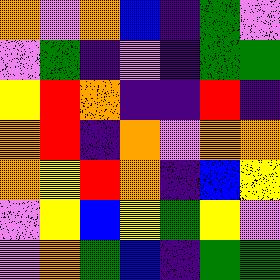[["orange", "violet", "orange", "blue", "indigo", "green", "violet"], ["violet", "green", "indigo", "violet", "indigo", "green", "green"], ["yellow", "red", "orange", "indigo", "indigo", "red", "indigo"], ["orange", "red", "indigo", "orange", "violet", "orange", "orange"], ["orange", "yellow", "red", "orange", "indigo", "blue", "yellow"], ["violet", "yellow", "blue", "yellow", "green", "yellow", "violet"], ["violet", "orange", "green", "blue", "indigo", "green", "green"]]